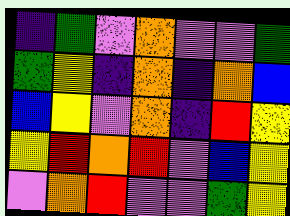[["indigo", "green", "violet", "orange", "violet", "violet", "green"], ["green", "yellow", "indigo", "orange", "indigo", "orange", "blue"], ["blue", "yellow", "violet", "orange", "indigo", "red", "yellow"], ["yellow", "red", "orange", "red", "violet", "blue", "yellow"], ["violet", "orange", "red", "violet", "violet", "green", "yellow"]]